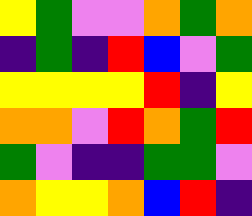[["yellow", "green", "violet", "violet", "orange", "green", "orange"], ["indigo", "green", "indigo", "red", "blue", "violet", "green"], ["yellow", "yellow", "yellow", "yellow", "red", "indigo", "yellow"], ["orange", "orange", "violet", "red", "orange", "green", "red"], ["green", "violet", "indigo", "indigo", "green", "green", "violet"], ["orange", "yellow", "yellow", "orange", "blue", "red", "indigo"]]